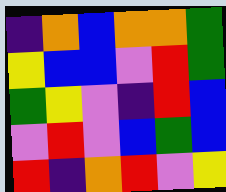[["indigo", "orange", "blue", "orange", "orange", "green"], ["yellow", "blue", "blue", "violet", "red", "green"], ["green", "yellow", "violet", "indigo", "red", "blue"], ["violet", "red", "violet", "blue", "green", "blue"], ["red", "indigo", "orange", "red", "violet", "yellow"]]